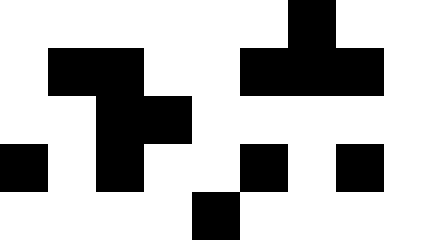[["white", "white", "white", "white", "white", "white", "black", "white", "white"], ["white", "black", "black", "white", "white", "black", "black", "black", "white"], ["white", "white", "black", "black", "white", "white", "white", "white", "white"], ["black", "white", "black", "white", "white", "black", "white", "black", "white"], ["white", "white", "white", "white", "black", "white", "white", "white", "white"]]